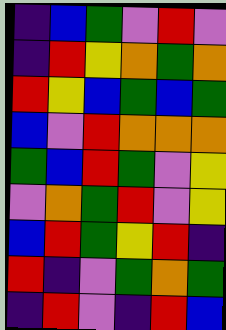[["indigo", "blue", "green", "violet", "red", "violet"], ["indigo", "red", "yellow", "orange", "green", "orange"], ["red", "yellow", "blue", "green", "blue", "green"], ["blue", "violet", "red", "orange", "orange", "orange"], ["green", "blue", "red", "green", "violet", "yellow"], ["violet", "orange", "green", "red", "violet", "yellow"], ["blue", "red", "green", "yellow", "red", "indigo"], ["red", "indigo", "violet", "green", "orange", "green"], ["indigo", "red", "violet", "indigo", "red", "blue"]]